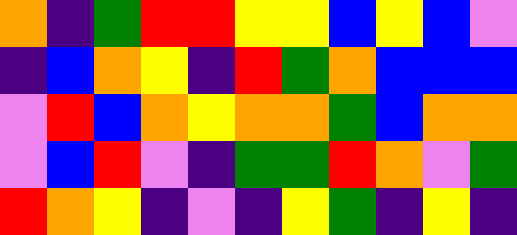[["orange", "indigo", "green", "red", "red", "yellow", "yellow", "blue", "yellow", "blue", "violet"], ["indigo", "blue", "orange", "yellow", "indigo", "red", "green", "orange", "blue", "blue", "blue"], ["violet", "red", "blue", "orange", "yellow", "orange", "orange", "green", "blue", "orange", "orange"], ["violet", "blue", "red", "violet", "indigo", "green", "green", "red", "orange", "violet", "green"], ["red", "orange", "yellow", "indigo", "violet", "indigo", "yellow", "green", "indigo", "yellow", "indigo"]]